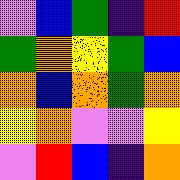[["violet", "blue", "green", "indigo", "red"], ["green", "orange", "yellow", "green", "blue"], ["orange", "blue", "orange", "green", "orange"], ["yellow", "orange", "violet", "violet", "yellow"], ["violet", "red", "blue", "indigo", "orange"]]